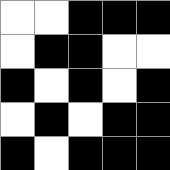[["white", "white", "black", "black", "black"], ["white", "black", "black", "white", "white"], ["black", "white", "black", "white", "black"], ["white", "black", "white", "black", "black"], ["black", "white", "black", "black", "black"]]